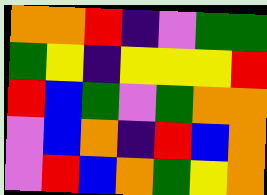[["orange", "orange", "red", "indigo", "violet", "green", "green"], ["green", "yellow", "indigo", "yellow", "yellow", "yellow", "red"], ["red", "blue", "green", "violet", "green", "orange", "orange"], ["violet", "blue", "orange", "indigo", "red", "blue", "orange"], ["violet", "red", "blue", "orange", "green", "yellow", "orange"]]